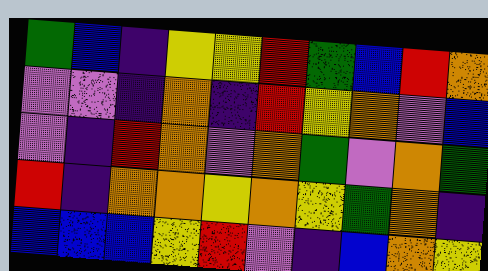[["green", "blue", "indigo", "yellow", "yellow", "red", "green", "blue", "red", "orange"], ["violet", "violet", "indigo", "orange", "indigo", "red", "yellow", "orange", "violet", "blue"], ["violet", "indigo", "red", "orange", "violet", "orange", "green", "violet", "orange", "green"], ["red", "indigo", "orange", "orange", "yellow", "orange", "yellow", "green", "orange", "indigo"], ["blue", "blue", "blue", "yellow", "red", "violet", "indigo", "blue", "orange", "yellow"]]